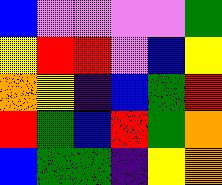[["blue", "violet", "violet", "violet", "violet", "green"], ["yellow", "red", "red", "violet", "blue", "yellow"], ["orange", "yellow", "indigo", "blue", "green", "red"], ["red", "green", "blue", "red", "green", "orange"], ["blue", "green", "green", "indigo", "yellow", "orange"]]